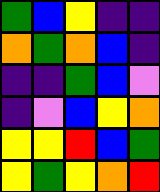[["green", "blue", "yellow", "indigo", "indigo"], ["orange", "green", "orange", "blue", "indigo"], ["indigo", "indigo", "green", "blue", "violet"], ["indigo", "violet", "blue", "yellow", "orange"], ["yellow", "yellow", "red", "blue", "green"], ["yellow", "green", "yellow", "orange", "red"]]